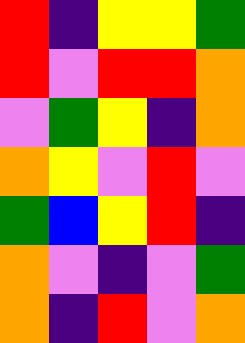[["red", "indigo", "yellow", "yellow", "green"], ["red", "violet", "red", "red", "orange"], ["violet", "green", "yellow", "indigo", "orange"], ["orange", "yellow", "violet", "red", "violet"], ["green", "blue", "yellow", "red", "indigo"], ["orange", "violet", "indigo", "violet", "green"], ["orange", "indigo", "red", "violet", "orange"]]